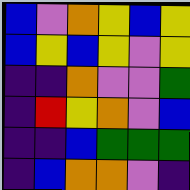[["blue", "violet", "orange", "yellow", "blue", "yellow"], ["blue", "yellow", "blue", "yellow", "violet", "yellow"], ["indigo", "indigo", "orange", "violet", "violet", "green"], ["indigo", "red", "yellow", "orange", "violet", "blue"], ["indigo", "indigo", "blue", "green", "green", "green"], ["indigo", "blue", "orange", "orange", "violet", "indigo"]]